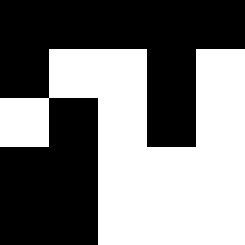[["black", "black", "black", "black", "black"], ["black", "white", "white", "black", "white"], ["white", "black", "white", "black", "white"], ["black", "black", "white", "white", "white"], ["black", "black", "white", "white", "white"]]